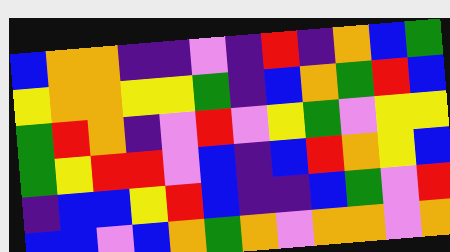[["blue", "orange", "orange", "indigo", "indigo", "violet", "indigo", "red", "indigo", "orange", "blue", "green"], ["yellow", "orange", "orange", "yellow", "yellow", "green", "indigo", "blue", "orange", "green", "red", "blue"], ["green", "red", "orange", "indigo", "violet", "red", "violet", "yellow", "green", "violet", "yellow", "yellow"], ["green", "yellow", "red", "red", "violet", "blue", "indigo", "blue", "red", "orange", "yellow", "blue"], ["indigo", "blue", "blue", "yellow", "red", "blue", "indigo", "indigo", "blue", "green", "violet", "red"], ["blue", "blue", "violet", "blue", "orange", "green", "orange", "violet", "orange", "orange", "violet", "orange"]]